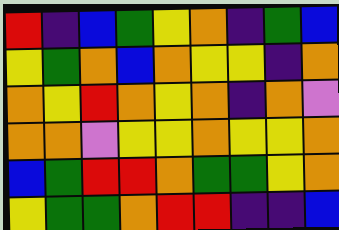[["red", "indigo", "blue", "green", "yellow", "orange", "indigo", "green", "blue"], ["yellow", "green", "orange", "blue", "orange", "yellow", "yellow", "indigo", "orange"], ["orange", "yellow", "red", "orange", "yellow", "orange", "indigo", "orange", "violet"], ["orange", "orange", "violet", "yellow", "yellow", "orange", "yellow", "yellow", "orange"], ["blue", "green", "red", "red", "orange", "green", "green", "yellow", "orange"], ["yellow", "green", "green", "orange", "red", "red", "indigo", "indigo", "blue"]]